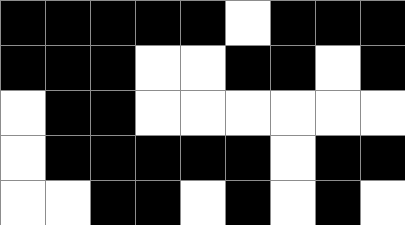[["black", "black", "black", "black", "black", "white", "black", "black", "black"], ["black", "black", "black", "white", "white", "black", "black", "white", "black"], ["white", "black", "black", "white", "white", "white", "white", "white", "white"], ["white", "black", "black", "black", "black", "black", "white", "black", "black"], ["white", "white", "black", "black", "white", "black", "white", "black", "white"]]